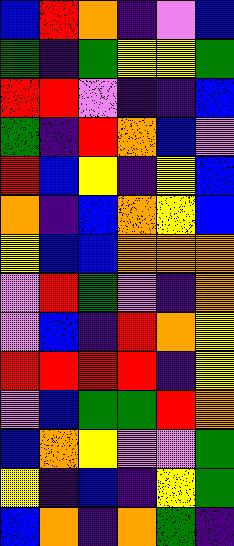[["blue", "red", "orange", "indigo", "violet", "blue"], ["green", "indigo", "green", "yellow", "yellow", "green"], ["red", "red", "violet", "indigo", "indigo", "blue"], ["green", "indigo", "red", "orange", "blue", "violet"], ["red", "blue", "yellow", "indigo", "yellow", "blue"], ["orange", "indigo", "blue", "orange", "yellow", "blue"], ["yellow", "blue", "blue", "orange", "orange", "orange"], ["violet", "red", "green", "violet", "indigo", "orange"], ["violet", "blue", "indigo", "red", "orange", "yellow"], ["red", "red", "red", "red", "indigo", "yellow"], ["violet", "blue", "green", "green", "red", "orange"], ["blue", "orange", "yellow", "violet", "violet", "green"], ["yellow", "indigo", "blue", "indigo", "yellow", "green"], ["blue", "orange", "indigo", "orange", "green", "indigo"]]